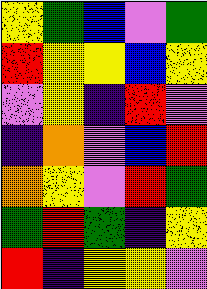[["yellow", "green", "blue", "violet", "green"], ["red", "yellow", "yellow", "blue", "yellow"], ["violet", "yellow", "indigo", "red", "violet"], ["indigo", "orange", "violet", "blue", "red"], ["orange", "yellow", "violet", "red", "green"], ["green", "red", "green", "indigo", "yellow"], ["red", "indigo", "yellow", "yellow", "violet"]]